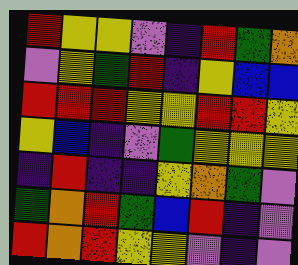[["red", "yellow", "yellow", "violet", "indigo", "red", "green", "orange"], ["violet", "yellow", "green", "red", "indigo", "yellow", "blue", "blue"], ["red", "red", "red", "yellow", "yellow", "red", "red", "yellow"], ["yellow", "blue", "indigo", "violet", "green", "yellow", "yellow", "yellow"], ["indigo", "red", "indigo", "indigo", "yellow", "orange", "green", "violet"], ["green", "orange", "red", "green", "blue", "red", "indigo", "violet"], ["red", "orange", "red", "yellow", "yellow", "violet", "indigo", "violet"]]